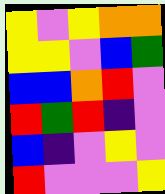[["yellow", "violet", "yellow", "orange", "orange"], ["yellow", "yellow", "violet", "blue", "green"], ["blue", "blue", "orange", "red", "violet"], ["red", "green", "red", "indigo", "violet"], ["blue", "indigo", "violet", "yellow", "violet"], ["red", "violet", "violet", "violet", "yellow"]]